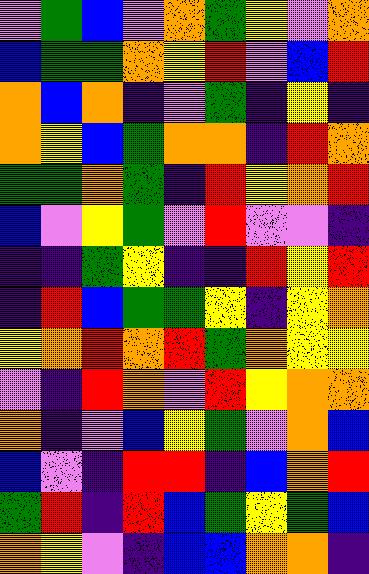[["violet", "green", "blue", "violet", "orange", "green", "yellow", "violet", "orange"], ["blue", "green", "green", "orange", "yellow", "red", "violet", "blue", "red"], ["orange", "blue", "orange", "indigo", "violet", "green", "indigo", "yellow", "indigo"], ["orange", "yellow", "blue", "green", "orange", "orange", "indigo", "red", "orange"], ["green", "green", "orange", "green", "indigo", "red", "yellow", "orange", "red"], ["blue", "violet", "yellow", "green", "violet", "red", "violet", "violet", "indigo"], ["indigo", "indigo", "green", "yellow", "indigo", "indigo", "red", "yellow", "red"], ["indigo", "red", "blue", "green", "green", "yellow", "indigo", "yellow", "orange"], ["yellow", "orange", "red", "orange", "red", "green", "orange", "yellow", "yellow"], ["violet", "indigo", "red", "orange", "violet", "red", "yellow", "orange", "orange"], ["orange", "indigo", "violet", "blue", "yellow", "green", "violet", "orange", "blue"], ["blue", "violet", "indigo", "red", "red", "indigo", "blue", "orange", "red"], ["green", "red", "indigo", "red", "blue", "green", "yellow", "green", "blue"], ["orange", "yellow", "violet", "indigo", "blue", "blue", "orange", "orange", "indigo"]]